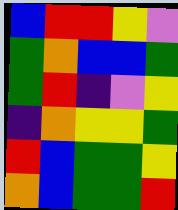[["blue", "red", "red", "yellow", "violet"], ["green", "orange", "blue", "blue", "green"], ["green", "red", "indigo", "violet", "yellow"], ["indigo", "orange", "yellow", "yellow", "green"], ["red", "blue", "green", "green", "yellow"], ["orange", "blue", "green", "green", "red"]]